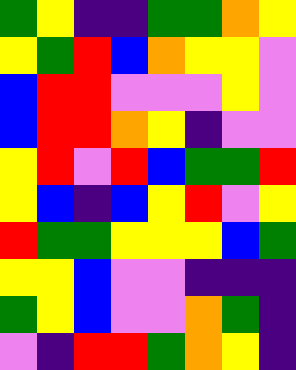[["green", "yellow", "indigo", "indigo", "green", "green", "orange", "yellow"], ["yellow", "green", "red", "blue", "orange", "yellow", "yellow", "violet"], ["blue", "red", "red", "violet", "violet", "violet", "yellow", "violet"], ["blue", "red", "red", "orange", "yellow", "indigo", "violet", "violet"], ["yellow", "red", "violet", "red", "blue", "green", "green", "red"], ["yellow", "blue", "indigo", "blue", "yellow", "red", "violet", "yellow"], ["red", "green", "green", "yellow", "yellow", "yellow", "blue", "green"], ["yellow", "yellow", "blue", "violet", "violet", "indigo", "indigo", "indigo"], ["green", "yellow", "blue", "violet", "violet", "orange", "green", "indigo"], ["violet", "indigo", "red", "red", "green", "orange", "yellow", "indigo"]]